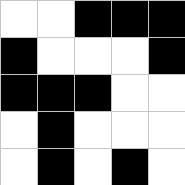[["white", "white", "black", "black", "black"], ["black", "white", "white", "white", "black"], ["black", "black", "black", "white", "white"], ["white", "black", "white", "white", "white"], ["white", "black", "white", "black", "white"]]